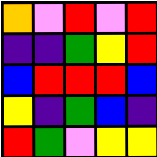[["orange", "violet", "red", "violet", "red"], ["indigo", "indigo", "green", "yellow", "red"], ["blue", "red", "red", "red", "blue"], ["yellow", "indigo", "green", "blue", "indigo"], ["red", "green", "violet", "yellow", "yellow"]]